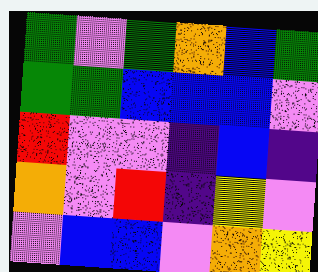[["green", "violet", "green", "orange", "blue", "green"], ["green", "green", "blue", "blue", "blue", "violet"], ["red", "violet", "violet", "indigo", "blue", "indigo"], ["orange", "violet", "red", "indigo", "yellow", "violet"], ["violet", "blue", "blue", "violet", "orange", "yellow"]]